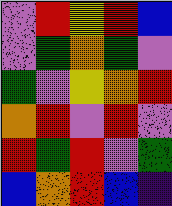[["violet", "red", "yellow", "red", "blue"], ["violet", "green", "orange", "green", "violet"], ["green", "violet", "yellow", "orange", "red"], ["orange", "red", "violet", "red", "violet"], ["red", "green", "red", "violet", "green"], ["blue", "orange", "red", "blue", "indigo"]]